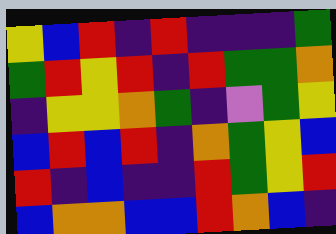[["yellow", "blue", "red", "indigo", "red", "indigo", "indigo", "indigo", "green"], ["green", "red", "yellow", "red", "indigo", "red", "green", "green", "orange"], ["indigo", "yellow", "yellow", "orange", "green", "indigo", "violet", "green", "yellow"], ["blue", "red", "blue", "red", "indigo", "orange", "green", "yellow", "blue"], ["red", "indigo", "blue", "indigo", "indigo", "red", "green", "yellow", "red"], ["blue", "orange", "orange", "blue", "blue", "red", "orange", "blue", "indigo"]]